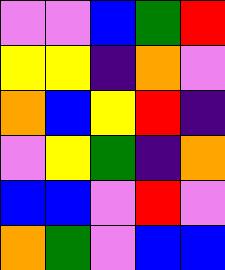[["violet", "violet", "blue", "green", "red"], ["yellow", "yellow", "indigo", "orange", "violet"], ["orange", "blue", "yellow", "red", "indigo"], ["violet", "yellow", "green", "indigo", "orange"], ["blue", "blue", "violet", "red", "violet"], ["orange", "green", "violet", "blue", "blue"]]